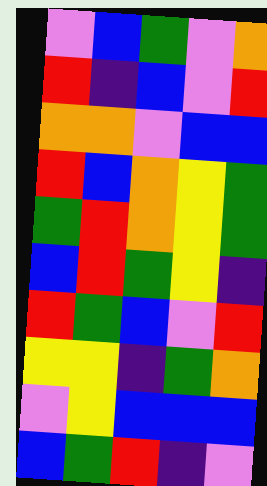[["violet", "blue", "green", "violet", "orange"], ["red", "indigo", "blue", "violet", "red"], ["orange", "orange", "violet", "blue", "blue"], ["red", "blue", "orange", "yellow", "green"], ["green", "red", "orange", "yellow", "green"], ["blue", "red", "green", "yellow", "indigo"], ["red", "green", "blue", "violet", "red"], ["yellow", "yellow", "indigo", "green", "orange"], ["violet", "yellow", "blue", "blue", "blue"], ["blue", "green", "red", "indigo", "violet"]]